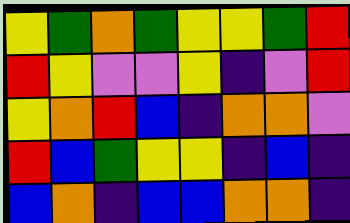[["yellow", "green", "orange", "green", "yellow", "yellow", "green", "red"], ["red", "yellow", "violet", "violet", "yellow", "indigo", "violet", "red"], ["yellow", "orange", "red", "blue", "indigo", "orange", "orange", "violet"], ["red", "blue", "green", "yellow", "yellow", "indigo", "blue", "indigo"], ["blue", "orange", "indigo", "blue", "blue", "orange", "orange", "indigo"]]